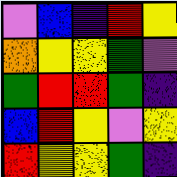[["violet", "blue", "indigo", "red", "yellow"], ["orange", "yellow", "yellow", "green", "violet"], ["green", "red", "red", "green", "indigo"], ["blue", "red", "yellow", "violet", "yellow"], ["red", "yellow", "yellow", "green", "indigo"]]